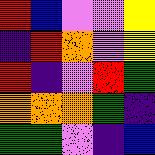[["red", "blue", "violet", "violet", "yellow"], ["indigo", "red", "orange", "violet", "yellow"], ["red", "indigo", "violet", "red", "green"], ["orange", "orange", "orange", "green", "indigo"], ["green", "green", "violet", "indigo", "blue"]]